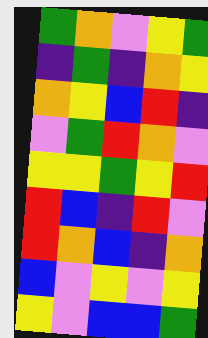[["green", "orange", "violet", "yellow", "green"], ["indigo", "green", "indigo", "orange", "yellow"], ["orange", "yellow", "blue", "red", "indigo"], ["violet", "green", "red", "orange", "violet"], ["yellow", "yellow", "green", "yellow", "red"], ["red", "blue", "indigo", "red", "violet"], ["red", "orange", "blue", "indigo", "orange"], ["blue", "violet", "yellow", "violet", "yellow"], ["yellow", "violet", "blue", "blue", "green"]]